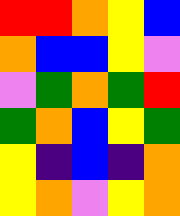[["red", "red", "orange", "yellow", "blue"], ["orange", "blue", "blue", "yellow", "violet"], ["violet", "green", "orange", "green", "red"], ["green", "orange", "blue", "yellow", "green"], ["yellow", "indigo", "blue", "indigo", "orange"], ["yellow", "orange", "violet", "yellow", "orange"]]